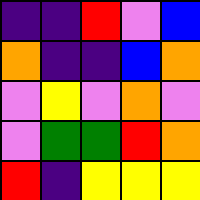[["indigo", "indigo", "red", "violet", "blue"], ["orange", "indigo", "indigo", "blue", "orange"], ["violet", "yellow", "violet", "orange", "violet"], ["violet", "green", "green", "red", "orange"], ["red", "indigo", "yellow", "yellow", "yellow"]]